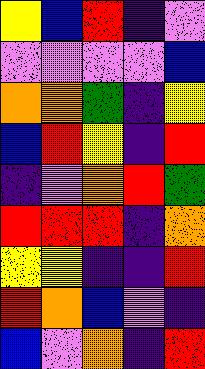[["yellow", "blue", "red", "indigo", "violet"], ["violet", "violet", "violet", "violet", "blue"], ["orange", "orange", "green", "indigo", "yellow"], ["blue", "red", "yellow", "indigo", "red"], ["indigo", "violet", "orange", "red", "green"], ["red", "red", "red", "indigo", "orange"], ["yellow", "yellow", "indigo", "indigo", "red"], ["red", "orange", "blue", "violet", "indigo"], ["blue", "violet", "orange", "indigo", "red"]]